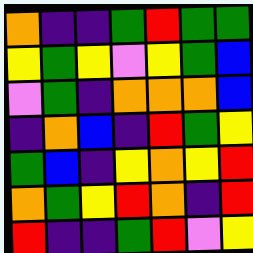[["orange", "indigo", "indigo", "green", "red", "green", "green"], ["yellow", "green", "yellow", "violet", "yellow", "green", "blue"], ["violet", "green", "indigo", "orange", "orange", "orange", "blue"], ["indigo", "orange", "blue", "indigo", "red", "green", "yellow"], ["green", "blue", "indigo", "yellow", "orange", "yellow", "red"], ["orange", "green", "yellow", "red", "orange", "indigo", "red"], ["red", "indigo", "indigo", "green", "red", "violet", "yellow"]]